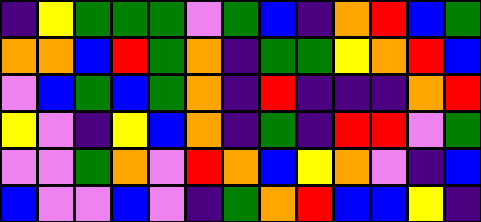[["indigo", "yellow", "green", "green", "green", "violet", "green", "blue", "indigo", "orange", "red", "blue", "green"], ["orange", "orange", "blue", "red", "green", "orange", "indigo", "green", "green", "yellow", "orange", "red", "blue"], ["violet", "blue", "green", "blue", "green", "orange", "indigo", "red", "indigo", "indigo", "indigo", "orange", "red"], ["yellow", "violet", "indigo", "yellow", "blue", "orange", "indigo", "green", "indigo", "red", "red", "violet", "green"], ["violet", "violet", "green", "orange", "violet", "red", "orange", "blue", "yellow", "orange", "violet", "indigo", "blue"], ["blue", "violet", "violet", "blue", "violet", "indigo", "green", "orange", "red", "blue", "blue", "yellow", "indigo"]]